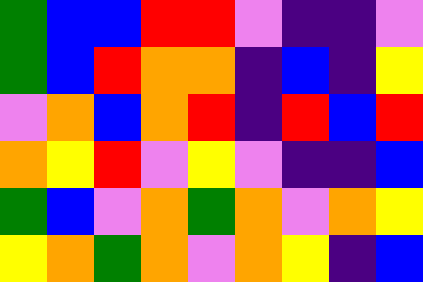[["green", "blue", "blue", "red", "red", "violet", "indigo", "indigo", "violet"], ["green", "blue", "red", "orange", "orange", "indigo", "blue", "indigo", "yellow"], ["violet", "orange", "blue", "orange", "red", "indigo", "red", "blue", "red"], ["orange", "yellow", "red", "violet", "yellow", "violet", "indigo", "indigo", "blue"], ["green", "blue", "violet", "orange", "green", "orange", "violet", "orange", "yellow"], ["yellow", "orange", "green", "orange", "violet", "orange", "yellow", "indigo", "blue"]]